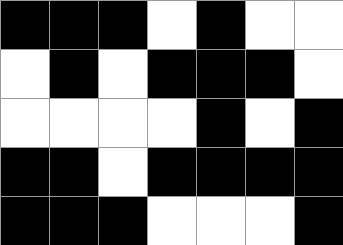[["black", "black", "black", "white", "black", "white", "white"], ["white", "black", "white", "black", "black", "black", "white"], ["white", "white", "white", "white", "black", "white", "black"], ["black", "black", "white", "black", "black", "black", "black"], ["black", "black", "black", "white", "white", "white", "black"]]